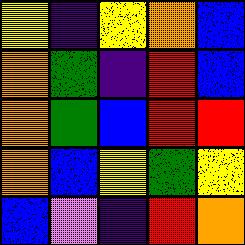[["yellow", "indigo", "yellow", "orange", "blue"], ["orange", "green", "indigo", "red", "blue"], ["orange", "green", "blue", "red", "red"], ["orange", "blue", "yellow", "green", "yellow"], ["blue", "violet", "indigo", "red", "orange"]]